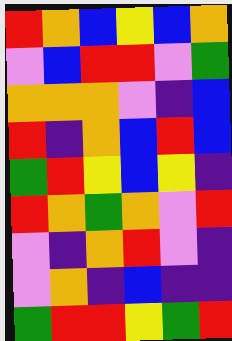[["red", "orange", "blue", "yellow", "blue", "orange"], ["violet", "blue", "red", "red", "violet", "green"], ["orange", "orange", "orange", "violet", "indigo", "blue"], ["red", "indigo", "orange", "blue", "red", "blue"], ["green", "red", "yellow", "blue", "yellow", "indigo"], ["red", "orange", "green", "orange", "violet", "red"], ["violet", "indigo", "orange", "red", "violet", "indigo"], ["violet", "orange", "indigo", "blue", "indigo", "indigo"], ["green", "red", "red", "yellow", "green", "red"]]